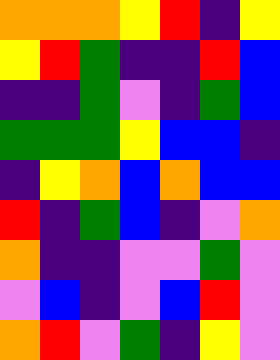[["orange", "orange", "orange", "yellow", "red", "indigo", "yellow"], ["yellow", "red", "green", "indigo", "indigo", "red", "blue"], ["indigo", "indigo", "green", "violet", "indigo", "green", "blue"], ["green", "green", "green", "yellow", "blue", "blue", "indigo"], ["indigo", "yellow", "orange", "blue", "orange", "blue", "blue"], ["red", "indigo", "green", "blue", "indigo", "violet", "orange"], ["orange", "indigo", "indigo", "violet", "violet", "green", "violet"], ["violet", "blue", "indigo", "violet", "blue", "red", "violet"], ["orange", "red", "violet", "green", "indigo", "yellow", "violet"]]